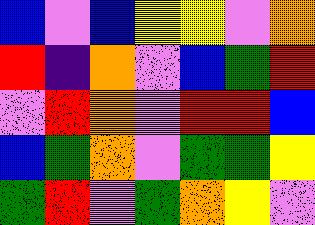[["blue", "violet", "blue", "yellow", "yellow", "violet", "orange"], ["red", "indigo", "orange", "violet", "blue", "green", "red"], ["violet", "red", "orange", "violet", "red", "red", "blue"], ["blue", "green", "orange", "violet", "green", "green", "yellow"], ["green", "red", "violet", "green", "orange", "yellow", "violet"]]